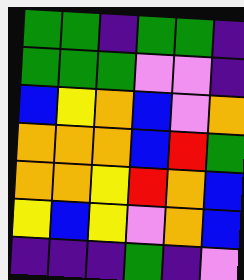[["green", "green", "indigo", "green", "green", "indigo"], ["green", "green", "green", "violet", "violet", "indigo"], ["blue", "yellow", "orange", "blue", "violet", "orange"], ["orange", "orange", "orange", "blue", "red", "green"], ["orange", "orange", "yellow", "red", "orange", "blue"], ["yellow", "blue", "yellow", "violet", "orange", "blue"], ["indigo", "indigo", "indigo", "green", "indigo", "violet"]]